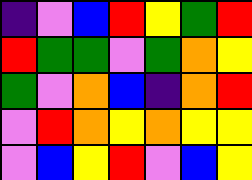[["indigo", "violet", "blue", "red", "yellow", "green", "red"], ["red", "green", "green", "violet", "green", "orange", "yellow"], ["green", "violet", "orange", "blue", "indigo", "orange", "red"], ["violet", "red", "orange", "yellow", "orange", "yellow", "yellow"], ["violet", "blue", "yellow", "red", "violet", "blue", "yellow"]]